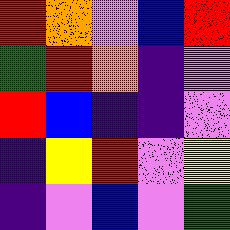[["red", "orange", "violet", "blue", "red"], ["green", "red", "orange", "indigo", "violet"], ["red", "blue", "indigo", "indigo", "violet"], ["indigo", "yellow", "red", "violet", "yellow"], ["indigo", "violet", "blue", "violet", "green"]]